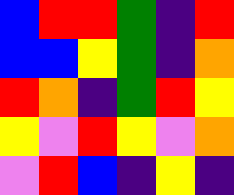[["blue", "red", "red", "green", "indigo", "red"], ["blue", "blue", "yellow", "green", "indigo", "orange"], ["red", "orange", "indigo", "green", "red", "yellow"], ["yellow", "violet", "red", "yellow", "violet", "orange"], ["violet", "red", "blue", "indigo", "yellow", "indigo"]]